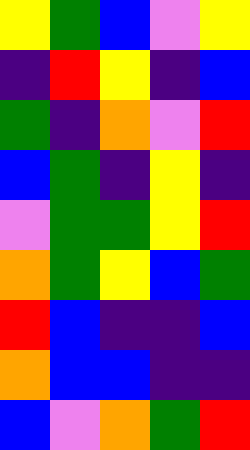[["yellow", "green", "blue", "violet", "yellow"], ["indigo", "red", "yellow", "indigo", "blue"], ["green", "indigo", "orange", "violet", "red"], ["blue", "green", "indigo", "yellow", "indigo"], ["violet", "green", "green", "yellow", "red"], ["orange", "green", "yellow", "blue", "green"], ["red", "blue", "indigo", "indigo", "blue"], ["orange", "blue", "blue", "indigo", "indigo"], ["blue", "violet", "orange", "green", "red"]]